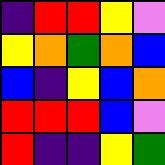[["indigo", "red", "red", "yellow", "violet"], ["yellow", "orange", "green", "orange", "blue"], ["blue", "indigo", "yellow", "blue", "orange"], ["red", "red", "red", "blue", "violet"], ["red", "indigo", "indigo", "yellow", "green"]]